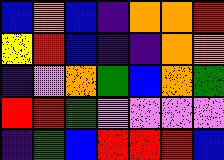[["blue", "orange", "blue", "indigo", "orange", "orange", "red"], ["yellow", "red", "blue", "indigo", "indigo", "orange", "orange"], ["indigo", "violet", "orange", "green", "blue", "orange", "green"], ["red", "red", "green", "violet", "violet", "violet", "violet"], ["indigo", "green", "blue", "red", "red", "red", "blue"]]